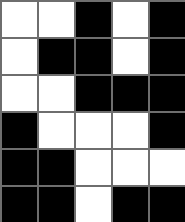[["white", "white", "black", "white", "black"], ["white", "black", "black", "white", "black"], ["white", "white", "black", "black", "black"], ["black", "white", "white", "white", "black"], ["black", "black", "white", "white", "white"], ["black", "black", "white", "black", "black"]]